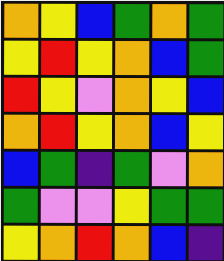[["orange", "yellow", "blue", "green", "orange", "green"], ["yellow", "red", "yellow", "orange", "blue", "green"], ["red", "yellow", "violet", "orange", "yellow", "blue"], ["orange", "red", "yellow", "orange", "blue", "yellow"], ["blue", "green", "indigo", "green", "violet", "orange"], ["green", "violet", "violet", "yellow", "green", "green"], ["yellow", "orange", "red", "orange", "blue", "indigo"]]